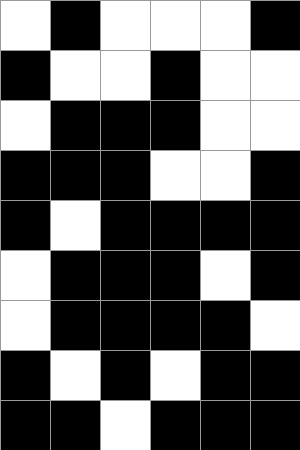[["white", "black", "white", "white", "white", "black"], ["black", "white", "white", "black", "white", "white"], ["white", "black", "black", "black", "white", "white"], ["black", "black", "black", "white", "white", "black"], ["black", "white", "black", "black", "black", "black"], ["white", "black", "black", "black", "white", "black"], ["white", "black", "black", "black", "black", "white"], ["black", "white", "black", "white", "black", "black"], ["black", "black", "white", "black", "black", "black"]]